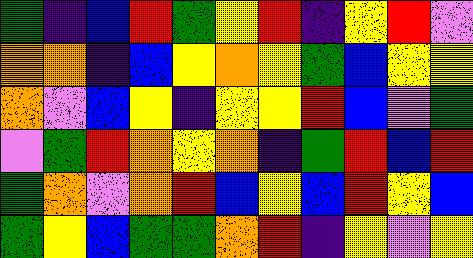[["green", "indigo", "blue", "red", "green", "yellow", "red", "indigo", "yellow", "red", "violet"], ["orange", "orange", "indigo", "blue", "yellow", "orange", "yellow", "green", "blue", "yellow", "yellow"], ["orange", "violet", "blue", "yellow", "indigo", "yellow", "yellow", "red", "blue", "violet", "green"], ["violet", "green", "red", "orange", "yellow", "orange", "indigo", "green", "red", "blue", "red"], ["green", "orange", "violet", "orange", "red", "blue", "yellow", "blue", "red", "yellow", "blue"], ["green", "yellow", "blue", "green", "green", "orange", "red", "indigo", "yellow", "violet", "yellow"]]